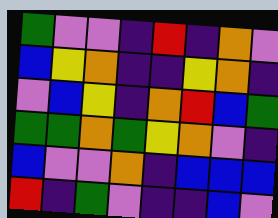[["green", "violet", "violet", "indigo", "red", "indigo", "orange", "violet"], ["blue", "yellow", "orange", "indigo", "indigo", "yellow", "orange", "indigo"], ["violet", "blue", "yellow", "indigo", "orange", "red", "blue", "green"], ["green", "green", "orange", "green", "yellow", "orange", "violet", "indigo"], ["blue", "violet", "violet", "orange", "indigo", "blue", "blue", "blue"], ["red", "indigo", "green", "violet", "indigo", "indigo", "blue", "violet"]]